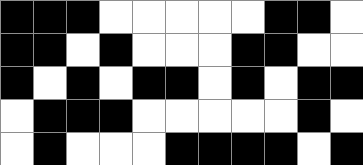[["black", "black", "black", "white", "white", "white", "white", "white", "black", "black", "white"], ["black", "black", "white", "black", "white", "white", "white", "black", "black", "white", "white"], ["black", "white", "black", "white", "black", "black", "white", "black", "white", "black", "black"], ["white", "black", "black", "black", "white", "white", "white", "white", "white", "black", "white"], ["white", "black", "white", "white", "white", "black", "black", "black", "black", "white", "black"]]